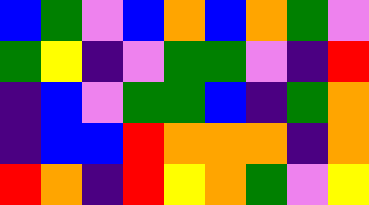[["blue", "green", "violet", "blue", "orange", "blue", "orange", "green", "violet"], ["green", "yellow", "indigo", "violet", "green", "green", "violet", "indigo", "red"], ["indigo", "blue", "violet", "green", "green", "blue", "indigo", "green", "orange"], ["indigo", "blue", "blue", "red", "orange", "orange", "orange", "indigo", "orange"], ["red", "orange", "indigo", "red", "yellow", "orange", "green", "violet", "yellow"]]